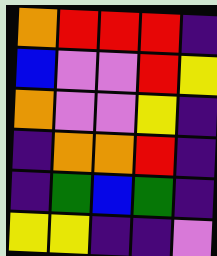[["orange", "red", "red", "red", "indigo"], ["blue", "violet", "violet", "red", "yellow"], ["orange", "violet", "violet", "yellow", "indigo"], ["indigo", "orange", "orange", "red", "indigo"], ["indigo", "green", "blue", "green", "indigo"], ["yellow", "yellow", "indigo", "indigo", "violet"]]